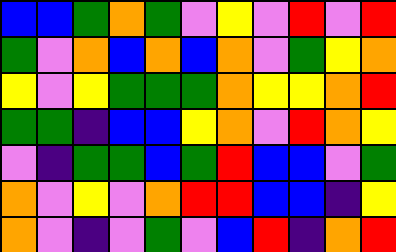[["blue", "blue", "green", "orange", "green", "violet", "yellow", "violet", "red", "violet", "red"], ["green", "violet", "orange", "blue", "orange", "blue", "orange", "violet", "green", "yellow", "orange"], ["yellow", "violet", "yellow", "green", "green", "green", "orange", "yellow", "yellow", "orange", "red"], ["green", "green", "indigo", "blue", "blue", "yellow", "orange", "violet", "red", "orange", "yellow"], ["violet", "indigo", "green", "green", "blue", "green", "red", "blue", "blue", "violet", "green"], ["orange", "violet", "yellow", "violet", "orange", "red", "red", "blue", "blue", "indigo", "yellow"], ["orange", "violet", "indigo", "violet", "green", "violet", "blue", "red", "indigo", "orange", "red"]]